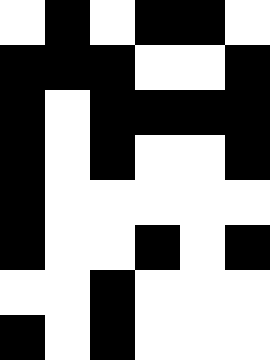[["white", "black", "white", "black", "black", "white"], ["black", "black", "black", "white", "white", "black"], ["black", "white", "black", "black", "black", "black"], ["black", "white", "black", "white", "white", "black"], ["black", "white", "white", "white", "white", "white"], ["black", "white", "white", "black", "white", "black"], ["white", "white", "black", "white", "white", "white"], ["black", "white", "black", "white", "white", "white"]]